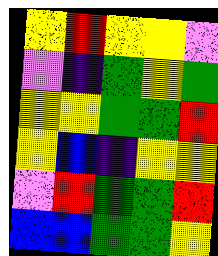[["yellow", "red", "yellow", "yellow", "violet"], ["violet", "indigo", "green", "yellow", "green"], ["yellow", "yellow", "green", "green", "red"], ["yellow", "blue", "indigo", "yellow", "yellow"], ["violet", "red", "green", "green", "red"], ["blue", "blue", "green", "green", "yellow"]]